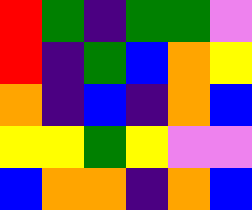[["red", "green", "indigo", "green", "green", "violet"], ["red", "indigo", "green", "blue", "orange", "yellow"], ["orange", "indigo", "blue", "indigo", "orange", "blue"], ["yellow", "yellow", "green", "yellow", "violet", "violet"], ["blue", "orange", "orange", "indigo", "orange", "blue"]]